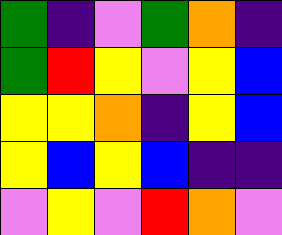[["green", "indigo", "violet", "green", "orange", "indigo"], ["green", "red", "yellow", "violet", "yellow", "blue"], ["yellow", "yellow", "orange", "indigo", "yellow", "blue"], ["yellow", "blue", "yellow", "blue", "indigo", "indigo"], ["violet", "yellow", "violet", "red", "orange", "violet"]]